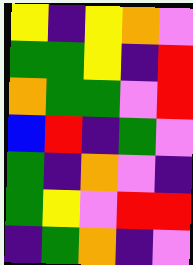[["yellow", "indigo", "yellow", "orange", "violet"], ["green", "green", "yellow", "indigo", "red"], ["orange", "green", "green", "violet", "red"], ["blue", "red", "indigo", "green", "violet"], ["green", "indigo", "orange", "violet", "indigo"], ["green", "yellow", "violet", "red", "red"], ["indigo", "green", "orange", "indigo", "violet"]]